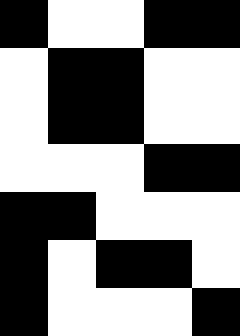[["black", "white", "white", "black", "black"], ["white", "black", "black", "white", "white"], ["white", "black", "black", "white", "white"], ["white", "white", "white", "black", "black"], ["black", "black", "white", "white", "white"], ["black", "white", "black", "black", "white"], ["black", "white", "white", "white", "black"]]